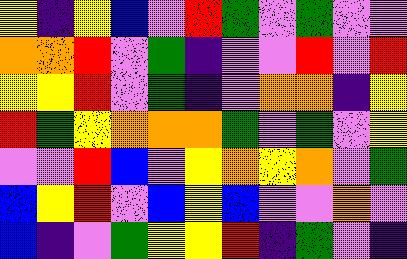[["yellow", "indigo", "yellow", "blue", "violet", "red", "green", "violet", "green", "violet", "violet"], ["orange", "orange", "red", "violet", "green", "indigo", "violet", "violet", "red", "violet", "red"], ["yellow", "yellow", "red", "violet", "green", "indigo", "violet", "orange", "orange", "indigo", "yellow"], ["red", "green", "yellow", "orange", "orange", "orange", "green", "violet", "green", "violet", "yellow"], ["violet", "violet", "red", "blue", "violet", "yellow", "orange", "yellow", "orange", "violet", "green"], ["blue", "yellow", "red", "violet", "blue", "yellow", "blue", "violet", "violet", "orange", "violet"], ["blue", "indigo", "violet", "green", "yellow", "yellow", "red", "indigo", "green", "violet", "indigo"]]